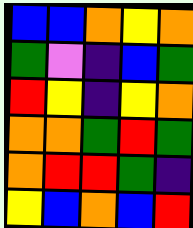[["blue", "blue", "orange", "yellow", "orange"], ["green", "violet", "indigo", "blue", "green"], ["red", "yellow", "indigo", "yellow", "orange"], ["orange", "orange", "green", "red", "green"], ["orange", "red", "red", "green", "indigo"], ["yellow", "blue", "orange", "blue", "red"]]